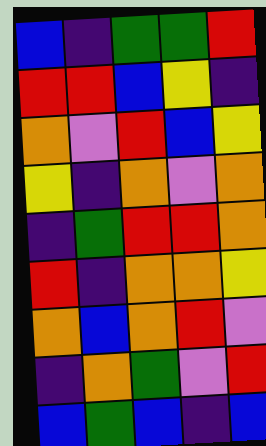[["blue", "indigo", "green", "green", "red"], ["red", "red", "blue", "yellow", "indigo"], ["orange", "violet", "red", "blue", "yellow"], ["yellow", "indigo", "orange", "violet", "orange"], ["indigo", "green", "red", "red", "orange"], ["red", "indigo", "orange", "orange", "yellow"], ["orange", "blue", "orange", "red", "violet"], ["indigo", "orange", "green", "violet", "red"], ["blue", "green", "blue", "indigo", "blue"]]